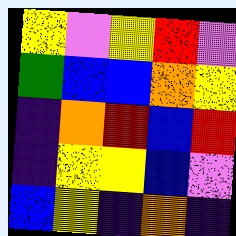[["yellow", "violet", "yellow", "red", "violet"], ["green", "blue", "blue", "orange", "yellow"], ["indigo", "orange", "red", "blue", "red"], ["indigo", "yellow", "yellow", "blue", "violet"], ["blue", "yellow", "indigo", "orange", "indigo"]]